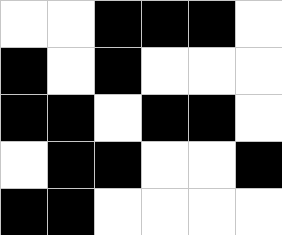[["white", "white", "black", "black", "black", "white"], ["black", "white", "black", "white", "white", "white"], ["black", "black", "white", "black", "black", "white"], ["white", "black", "black", "white", "white", "black"], ["black", "black", "white", "white", "white", "white"]]